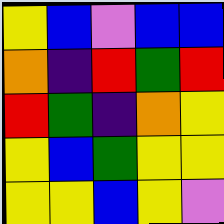[["yellow", "blue", "violet", "blue", "blue"], ["orange", "indigo", "red", "green", "red"], ["red", "green", "indigo", "orange", "yellow"], ["yellow", "blue", "green", "yellow", "yellow"], ["yellow", "yellow", "blue", "yellow", "violet"]]